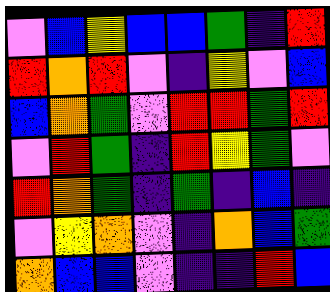[["violet", "blue", "yellow", "blue", "blue", "green", "indigo", "red"], ["red", "orange", "red", "violet", "indigo", "yellow", "violet", "blue"], ["blue", "orange", "green", "violet", "red", "red", "green", "red"], ["violet", "red", "green", "indigo", "red", "yellow", "green", "violet"], ["red", "orange", "green", "indigo", "green", "indigo", "blue", "indigo"], ["violet", "yellow", "orange", "violet", "indigo", "orange", "blue", "green"], ["orange", "blue", "blue", "violet", "indigo", "indigo", "red", "blue"]]